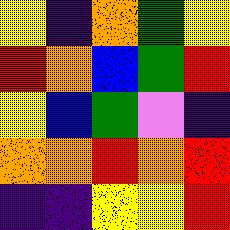[["yellow", "indigo", "orange", "green", "yellow"], ["red", "orange", "blue", "green", "red"], ["yellow", "blue", "green", "violet", "indigo"], ["orange", "orange", "red", "orange", "red"], ["indigo", "indigo", "yellow", "yellow", "red"]]